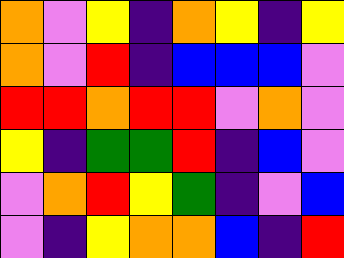[["orange", "violet", "yellow", "indigo", "orange", "yellow", "indigo", "yellow"], ["orange", "violet", "red", "indigo", "blue", "blue", "blue", "violet"], ["red", "red", "orange", "red", "red", "violet", "orange", "violet"], ["yellow", "indigo", "green", "green", "red", "indigo", "blue", "violet"], ["violet", "orange", "red", "yellow", "green", "indigo", "violet", "blue"], ["violet", "indigo", "yellow", "orange", "orange", "blue", "indigo", "red"]]